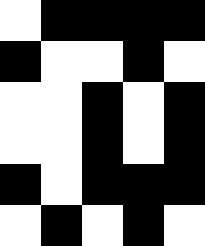[["white", "black", "black", "black", "black"], ["black", "white", "white", "black", "white"], ["white", "white", "black", "white", "black"], ["white", "white", "black", "white", "black"], ["black", "white", "black", "black", "black"], ["white", "black", "white", "black", "white"]]